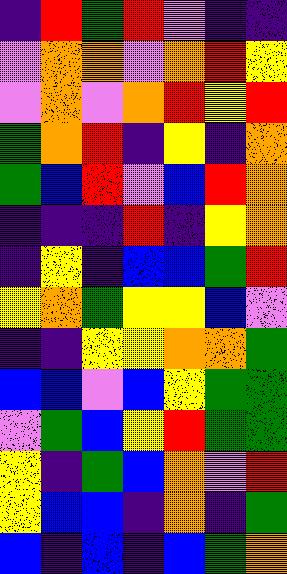[["indigo", "red", "green", "red", "violet", "indigo", "indigo"], ["violet", "orange", "orange", "violet", "orange", "red", "yellow"], ["violet", "orange", "violet", "orange", "red", "yellow", "red"], ["green", "orange", "red", "indigo", "yellow", "indigo", "orange"], ["green", "blue", "red", "violet", "blue", "red", "orange"], ["indigo", "indigo", "indigo", "red", "indigo", "yellow", "orange"], ["indigo", "yellow", "indigo", "blue", "blue", "green", "red"], ["yellow", "orange", "green", "yellow", "yellow", "blue", "violet"], ["indigo", "indigo", "yellow", "yellow", "orange", "orange", "green"], ["blue", "blue", "violet", "blue", "yellow", "green", "green"], ["violet", "green", "blue", "yellow", "red", "green", "green"], ["yellow", "indigo", "green", "blue", "orange", "violet", "red"], ["yellow", "blue", "blue", "indigo", "orange", "indigo", "green"], ["blue", "indigo", "blue", "indigo", "blue", "green", "orange"]]